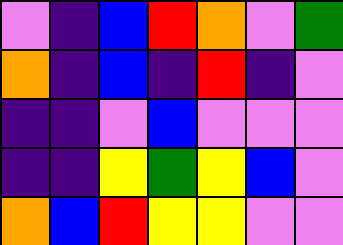[["violet", "indigo", "blue", "red", "orange", "violet", "green"], ["orange", "indigo", "blue", "indigo", "red", "indigo", "violet"], ["indigo", "indigo", "violet", "blue", "violet", "violet", "violet"], ["indigo", "indigo", "yellow", "green", "yellow", "blue", "violet"], ["orange", "blue", "red", "yellow", "yellow", "violet", "violet"]]